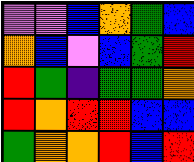[["violet", "violet", "blue", "orange", "green", "blue"], ["orange", "blue", "violet", "blue", "green", "red"], ["red", "green", "indigo", "green", "green", "orange"], ["red", "orange", "red", "red", "blue", "blue"], ["green", "orange", "orange", "red", "blue", "red"]]